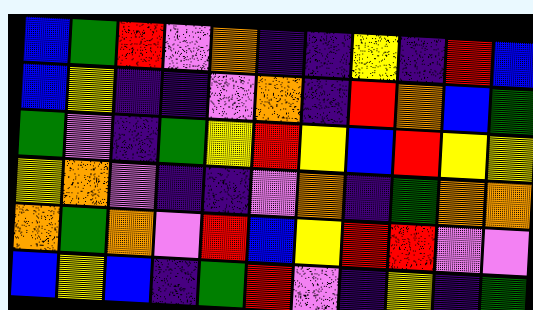[["blue", "green", "red", "violet", "orange", "indigo", "indigo", "yellow", "indigo", "red", "blue"], ["blue", "yellow", "indigo", "indigo", "violet", "orange", "indigo", "red", "orange", "blue", "green"], ["green", "violet", "indigo", "green", "yellow", "red", "yellow", "blue", "red", "yellow", "yellow"], ["yellow", "orange", "violet", "indigo", "indigo", "violet", "orange", "indigo", "green", "orange", "orange"], ["orange", "green", "orange", "violet", "red", "blue", "yellow", "red", "red", "violet", "violet"], ["blue", "yellow", "blue", "indigo", "green", "red", "violet", "indigo", "yellow", "indigo", "green"]]